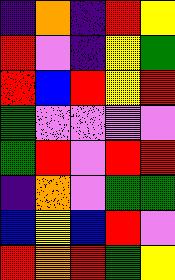[["indigo", "orange", "indigo", "red", "yellow"], ["red", "violet", "indigo", "yellow", "green"], ["red", "blue", "red", "yellow", "red"], ["green", "violet", "violet", "violet", "violet"], ["green", "red", "violet", "red", "red"], ["indigo", "orange", "violet", "green", "green"], ["blue", "yellow", "blue", "red", "violet"], ["red", "orange", "red", "green", "yellow"]]